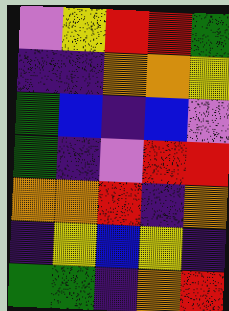[["violet", "yellow", "red", "red", "green"], ["indigo", "indigo", "orange", "orange", "yellow"], ["green", "blue", "indigo", "blue", "violet"], ["green", "indigo", "violet", "red", "red"], ["orange", "orange", "red", "indigo", "orange"], ["indigo", "yellow", "blue", "yellow", "indigo"], ["green", "green", "indigo", "orange", "red"]]